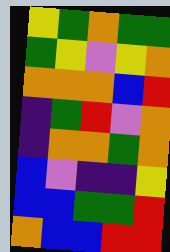[["yellow", "green", "orange", "green", "green"], ["green", "yellow", "violet", "yellow", "orange"], ["orange", "orange", "orange", "blue", "red"], ["indigo", "green", "red", "violet", "orange"], ["indigo", "orange", "orange", "green", "orange"], ["blue", "violet", "indigo", "indigo", "yellow"], ["blue", "blue", "green", "green", "red"], ["orange", "blue", "blue", "red", "red"]]